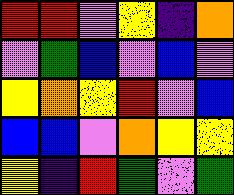[["red", "red", "violet", "yellow", "indigo", "orange"], ["violet", "green", "blue", "violet", "blue", "violet"], ["yellow", "orange", "yellow", "red", "violet", "blue"], ["blue", "blue", "violet", "orange", "yellow", "yellow"], ["yellow", "indigo", "red", "green", "violet", "green"]]